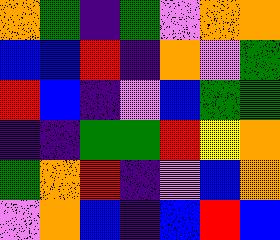[["orange", "green", "indigo", "green", "violet", "orange", "orange"], ["blue", "blue", "red", "indigo", "orange", "violet", "green"], ["red", "blue", "indigo", "violet", "blue", "green", "green"], ["indigo", "indigo", "green", "green", "red", "yellow", "orange"], ["green", "orange", "red", "indigo", "violet", "blue", "orange"], ["violet", "orange", "blue", "indigo", "blue", "red", "blue"]]